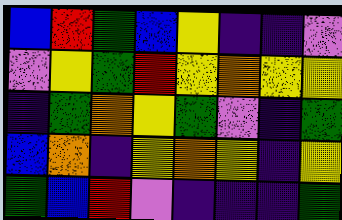[["blue", "red", "green", "blue", "yellow", "indigo", "indigo", "violet"], ["violet", "yellow", "green", "red", "yellow", "orange", "yellow", "yellow"], ["indigo", "green", "orange", "yellow", "green", "violet", "indigo", "green"], ["blue", "orange", "indigo", "yellow", "orange", "yellow", "indigo", "yellow"], ["green", "blue", "red", "violet", "indigo", "indigo", "indigo", "green"]]